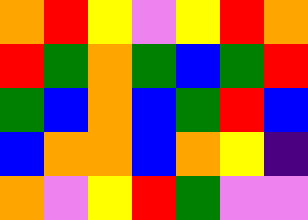[["orange", "red", "yellow", "violet", "yellow", "red", "orange"], ["red", "green", "orange", "green", "blue", "green", "red"], ["green", "blue", "orange", "blue", "green", "red", "blue"], ["blue", "orange", "orange", "blue", "orange", "yellow", "indigo"], ["orange", "violet", "yellow", "red", "green", "violet", "violet"]]